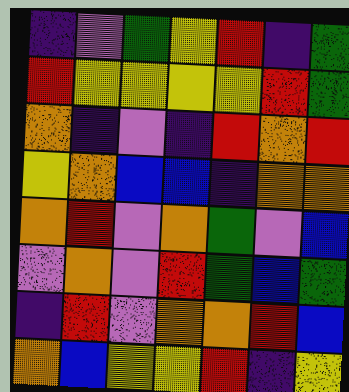[["indigo", "violet", "green", "yellow", "red", "indigo", "green"], ["red", "yellow", "yellow", "yellow", "yellow", "red", "green"], ["orange", "indigo", "violet", "indigo", "red", "orange", "red"], ["yellow", "orange", "blue", "blue", "indigo", "orange", "orange"], ["orange", "red", "violet", "orange", "green", "violet", "blue"], ["violet", "orange", "violet", "red", "green", "blue", "green"], ["indigo", "red", "violet", "orange", "orange", "red", "blue"], ["orange", "blue", "yellow", "yellow", "red", "indigo", "yellow"]]